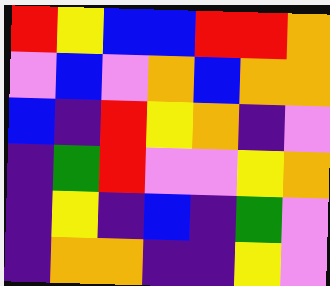[["red", "yellow", "blue", "blue", "red", "red", "orange"], ["violet", "blue", "violet", "orange", "blue", "orange", "orange"], ["blue", "indigo", "red", "yellow", "orange", "indigo", "violet"], ["indigo", "green", "red", "violet", "violet", "yellow", "orange"], ["indigo", "yellow", "indigo", "blue", "indigo", "green", "violet"], ["indigo", "orange", "orange", "indigo", "indigo", "yellow", "violet"]]